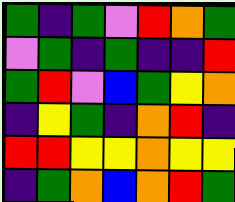[["green", "indigo", "green", "violet", "red", "orange", "green"], ["violet", "green", "indigo", "green", "indigo", "indigo", "red"], ["green", "red", "violet", "blue", "green", "yellow", "orange"], ["indigo", "yellow", "green", "indigo", "orange", "red", "indigo"], ["red", "red", "yellow", "yellow", "orange", "yellow", "yellow"], ["indigo", "green", "orange", "blue", "orange", "red", "green"]]